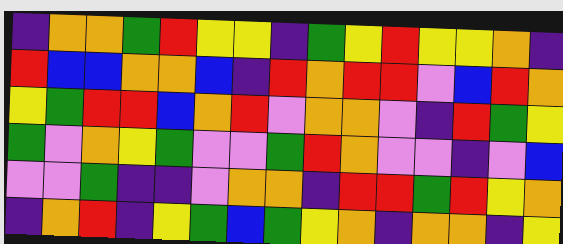[["indigo", "orange", "orange", "green", "red", "yellow", "yellow", "indigo", "green", "yellow", "red", "yellow", "yellow", "orange", "indigo"], ["red", "blue", "blue", "orange", "orange", "blue", "indigo", "red", "orange", "red", "red", "violet", "blue", "red", "orange"], ["yellow", "green", "red", "red", "blue", "orange", "red", "violet", "orange", "orange", "violet", "indigo", "red", "green", "yellow"], ["green", "violet", "orange", "yellow", "green", "violet", "violet", "green", "red", "orange", "violet", "violet", "indigo", "violet", "blue"], ["violet", "violet", "green", "indigo", "indigo", "violet", "orange", "orange", "indigo", "red", "red", "green", "red", "yellow", "orange"], ["indigo", "orange", "red", "indigo", "yellow", "green", "blue", "green", "yellow", "orange", "indigo", "orange", "orange", "indigo", "yellow"]]